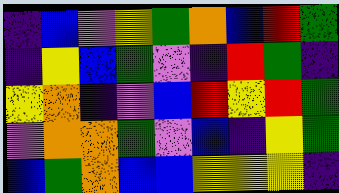[["indigo", "blue", "violet", "yellow", "green", "orange", "blue", "red", "green"], ["indigo", "yellow", "blue", "green", "violet", "indigo", "red", "green", "indigo"], ["yellow", "orange", "indigo", "violet", "blue", "red", "yellow", "red", "green"], ["violet", "orange", "orange", "green", "violet", "blue", "indigo", "yellow", "green"], ["blue", "green", "orange", "blue", "blue", "yellow", "yellow", "yellow", "indigo"]]